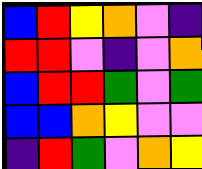[["blue", "red", "yellow", "orange", "violet", "indigo"], ["red", "red", "violet", "indigo", "violet", "orange"], ["blue", "red", "red", "green", "violet", "green"], ["blue", "blue", "orange", "yellow", "violet", "violet"], ["indigo", "red", "green", "violet", "orange", "yellow"]]